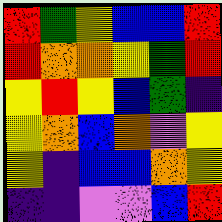[["red", "green", "yellow", "blue", "blue", "red"], ["red", "orange", "orange", "yellow", "green", "red"], ["yellow", "red", "yellow", "blue", "green", "indigo"], ["yellow", "orange", "blue", "orange", "violet", "yellow"], ["yellow", "indigo", "blue", "blue", "orange", "yellow"], ["indigo", "indigo", "violet", "violet", "blue", "red"]]